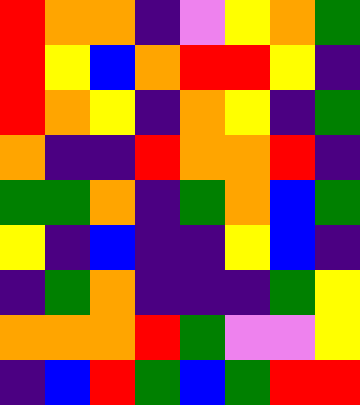[["red", "orange", "orange", "indigo", "violet", "yellow", "orange", "green"], ["red", "yellow", "blue", "orange", "red", "red", "yellow", "indigo"], ["red", "orange", "yellow", "indigo", "orange", "yellow", "indigo", "green"], ["orange", "indigo", "indigo", "red", "orange", "orange", "red", "indigo"], ["green", "green", "orange", "indigo", "green", "orange", "blue", "green"], ["yellow", "indigo", "blue", "indigo", "indigo", "yellow", "blue", "indigo"], ["indigo", "green", "orange", "indigo", "indigo", "indigo", "green", "yellow"], ["orange", "orange", "orange", "red", "green", "violet", "violet", "yellow"], ["indigo", "blue", "red", "green", "blue", "green", "red", "red"]]